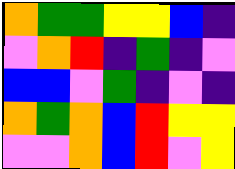[["orange", "green", "green", "yellow", "yellow", "blue", "indigo"], ["violet", "orange", "red", "indigo", "green", "indigo", "violet"], ["blue", "blue", "violet", "green", "indigo", "violet", "indigo"], ["orange", "green", "orange", "blue", "red", "yellow", "yellow"], ["violet", "violet", "orange", "blue", "red", "violet", "yellow"]]